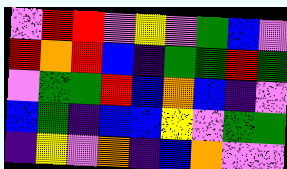[["violet", "red", "red", "violet", "yellow", "violet", "green", "blue", "violet"], ["red", "orange", "red", "blue", "indigo", "green", "green", "red", "green"], ["violet", "green", "green", "red", "blue", "orange", "blue", "indigo", "violet"], ["blue", "green", "indigo", "blue", "blue", "yellow", "violet", "green", "green"], ["indigo", "yellow", "violet", "orange", "indigo", "blue", "orange", "violet", "violet"]]